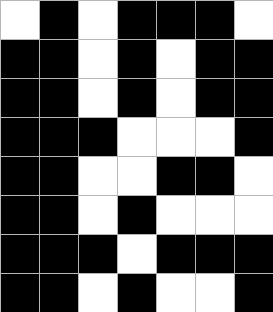[["white", "black", "white", "black", "black", "black", "white"], ["black", "black", "white", "black", "white", "black", "black"], ["black", "black", "white", "black", "white", "black", "black"], ["black", "black", "black", "white", "white", "white", "black"], ["black", "black", "white", "white", "black", "black", "white"], ["black", "black", "white", "black", "white", "white", "white"], ["black", "black", "black", "white", "black", "black", "black"], ["black", "black", "white", "black", "white", "white", "black"]]